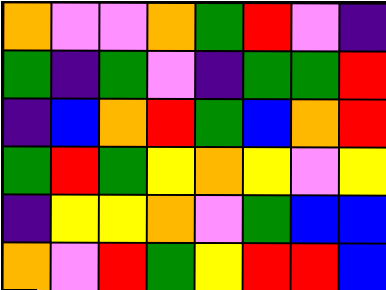[["orange", "violet", "violet", "orange", "green", "red", "violet", "indigo"], ["green", "indigo", "green", "violet", "indigo", "green", "green", "red"], ["indigo", "blue", "orange", "red", "green", "blue", "orange", "red"], ["green", "red", "green", "yellow", "orange", "yellow", "violet", "yellow"], ["indigo", "yellow", "yellow", "orange", "violet", "green", "blue", "blue"], ["orange", "violet", "red", "green", "yellow", "red", "red", "blue"]]